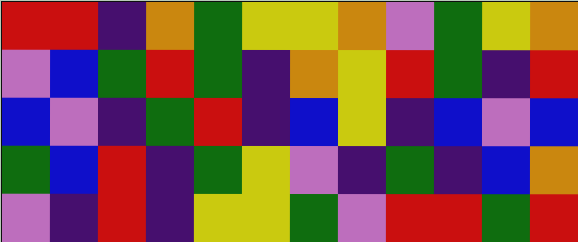[["red", "red", "indigo", "orange", "green", "yellow", "yellow", "orange", "violet", "green", "yellow", "orange"], ["violet", "blue", "green", "red", "green", "indigo", "orange", "yellow", "red", "green", "indigo", "red"], ["blue", "violet", "indigo", "green", "red", "indigo", "blue", "yellow", "indigo", "blue", "violet", "blue"], ["green", "blue", "red", "indigo", "green", "yellow", "violet", "indigo", "green", "indigo", "blue", "orange"], ["violet", "indigo", "red", "indigo", "yellow", "yellow", "green", "violet", "red", "red", "green", "red"]]